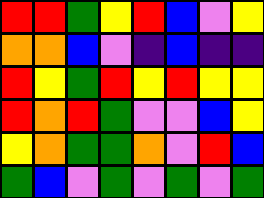[["red", "red", "green", "yellow", "red", "blue", "violet", "yellow"], ["orange", "orange", "blue", "violet", "indigo", "blue", "indigo", "indigo"], ["red", "yellow", "green", "red", "yellow", "red", "yellow", "yellow"], ["red", "orange", "red", "green", "violet", "violet", "blue", "yellow"], ["yellow", "orange", "green", "green", "orange", "violet", "red", "blue"], ["green", "blue", "violet", "green", "violet", "green", "violet", "green"]]